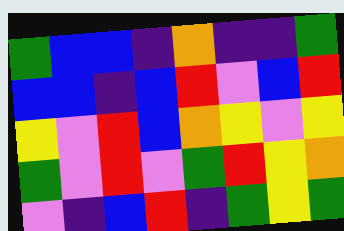[["green", "blue", "blue", "indigo", "orange", "indigo", "indigo", "green"], ["blue", "blue", "indigo", "blue", "red", "violet", "blue", "red"], ["yellow", "violet", "red", "blue", "orange", "yellow", "violet", "yellow"], ["green", "violet", "red", "violet", "green", "red", "yellow", "orange"], ["violet", "indigo", "blue", "red", "indigo", "green", "yellow", "green"]]